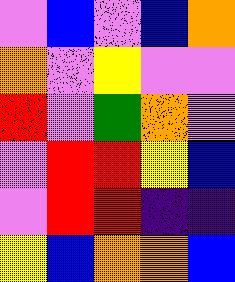[["violet", "blue", "violet", "blue", "orange"], ["orange", "violet", "yellow", "violet", "violet"], ["red", "violet", "green", "orange", "violet"], ["violet", "red", "red", "yellow", "blue"], ["violet", "red", "red", "indigo", "indigo"], ["yellow", "blue", "orange", "orange", "blue"]]